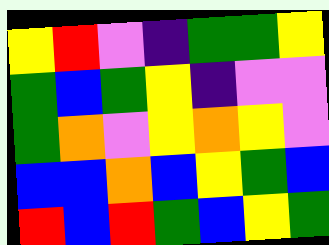[["yellow", "red", "violet", "indigo", "green", "green", "yellow"], ["green", "blue", "green", "yellow", "indigo", "violet", "violet"], ["green", "orange", "violet", "yellow", "orange", "yellow", "violet"], ["blue", "blue", "orange", "blue", "yellow", "green", "blue"], ["red", "blue", "red", "green", "blue", "yellow", "green"]]